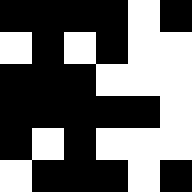[["black", "black", "black", "black", "white", "black"], ["white", "black", "white", "black", "white", "white"], ["black", "black", "black", "white", "white", "white"], ["black", "black", "black", "black", "black", "white"], ["black", "white", "black", "white", "white", "white"], ["white", "black", "black", "black", "white", "black"]]